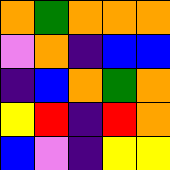[["orange", "green", "orange", "orange", "orange"], ["violet", "orange", "indigo", "blue", "blue"], ["indigo", "blue", "orange", "green", "orange"], ["yellow", "red", "indigo", "red", "orange"], ["blue", "violet", "indigo", "yellow", "yellow"]]